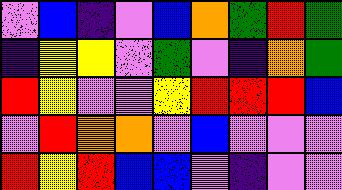[["violet", "blue", "indigo", "violet", "blue", "orange", "green", "red", "green"], ["indigo", "yellow", "yellow", "violet", "green", "violet", "indigo", "orange", "green"], ["red", "yellow", "violet", "violet", "yellow", "red", "red", "red", "blue"], ["violet", "red", "orange", "orange", "violet", "blue", "violet", "violet", "violet"], ["red", "yellow", "red", "blue", "blue", "violet", "indigo", "violet", "violet"]]